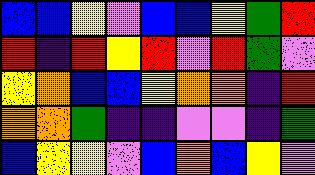[["blue", "blue", "yellow", "violet", "blue", "blue", "yellow", "green", "red"], ["red", "indigo", "red", "yellow", "red", "violet", "red", "green", "violet"], ["yellow", "orange", "blue", "blue", "yellow", "orange", "orange", "indigo", "red"], ["orange", "orange", "green", "indigo", "indigo", "violet", "violet", "indigo", "green"], ["blue", "yellow", "yellow", "violet", "blue", "orange", "blue", "yellow", "violet"]]